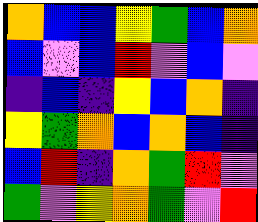[["orange", "blue", "blue", "yellow", "green", "blue", "orange"], ["blue", "violet", "blue", "red", "violet", "blue", "violet"], ["indigo", "blue", "indigo", "yellow", "blue", "orange", "indigo"], ["yellow", "green", "orange", "blue", "orange", "blue", "indigo"], ["blue", "red", "indigo", "orange", "green", "red", "violet"], ["green", "violet", "yellow", "orange", "green", "violet", "red"]]